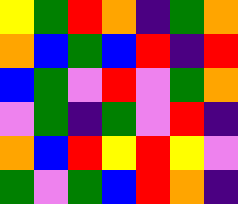[["yellow", "green", "red", "orange", "indigo", "green", "orange"], ["orange", "blue", "green", "blue", "red", "indigo", "red"], ["blue", "green", "violet", "red", "violet", "green", "orange"], ["violet", "green", "indigo", "green", "violet", "red", "indigo"], ["orange", "blue", "red", "yellow", "red", "yellow", "violet"], ["green", "violet", "green", "blue", "red", "orange", "indigo"]]